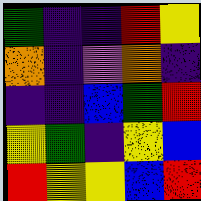[["green", "indigo", "indigo", "red", "yellow"], ["orange", "indigo", "violet", "orange", "indigo"], ["indigo", "indigo", "blue", "green", "red"], ["yellow", "green", "indigo", "yellow", "blue"], ["red", "yellow", "yellow", "blue", "red"]]